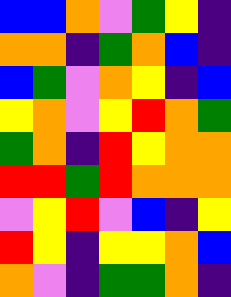[["blue", "blue", "orange", "violet", "green", "yellow", "indigo"], ["orange", "orange", "indigo", "green", "orange", "blue", "indigo"], ["blue", "green", "violet", "orange", "yellow", "indigo", "blue"], ["yellow", "orange", "violet", "yellow", "red", "orange", "green"], ["green", "orange", "indigo", "red", "yellow", "orange", "orange"], ["red", "red", "green", "red", "orange", "orange", "orange"], ["violet", "yellow", "red", "violet", "blue", "indigo", "yellow"], ["red", "yellow", "indigo", "yellow", "yellow", "orange", "blue"], ["orange", "violet", "indigo", "green", "green", "orange", "indigo"]]